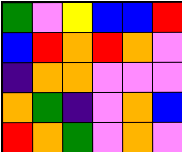[["green", "violet", "yellow", "blue", "blue", "red"], ["blue", "red", "orange", "red", "orange", "violet"], ["indigo", "orange", "orange", "violet", "violet", "violet"], ["orange", "green", "indigo", "violet", "orange", "blue"], ["red", "orange", "green", "violet", "orange", "violet"]]